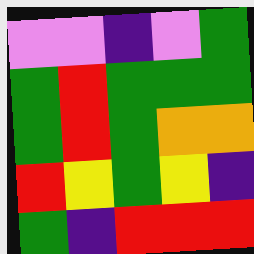[["violet", "violet", "indigo", "violet", "green"], ["green", "red", "green", "green", "green"], ["green", "red", "green", "orange", "orange"], ["red", "yellow", "green", "yellow", "indigo"], ["green", "indigo", "red", "red", "red"]]